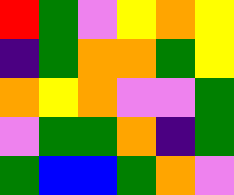[["red", "green", "violet", "yellow", "orange", "yellow"], ["indigo", "green", "orange", "orange", "green", "yellow"], ["orange", "yellow", "orange", "violet", "violet", "green"], ["violet", "green", "green", "orange", "indigo", "green"], ["green", "blue", "blue", "green", "orange", "violet"]]